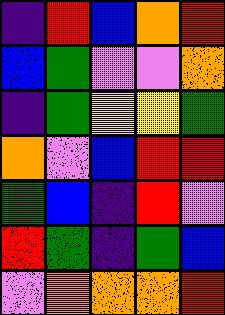[["indigo", "red", "blue", "orange", "red"], ["blue", "green", "violet", "violet", "orange"], ["indigo", "green", "yellow", "yellow", "green"], ["orange", "violet", "blue", "red", "red"], ["green", "blue", "indigo", "red", "violet"], ["red", "green", "indigo", "green", "blue"], ["violet", "orange", "orange", "orange", "red"]]